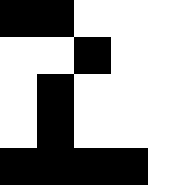[["black", "black", "white", "white", "white"], ["white", "white", "black", "white", "white"], ["white", "black", "white", "white", "white"], ["white", "black", "white", "white", "white"], ["black", "black", "black", "black", "white"]]